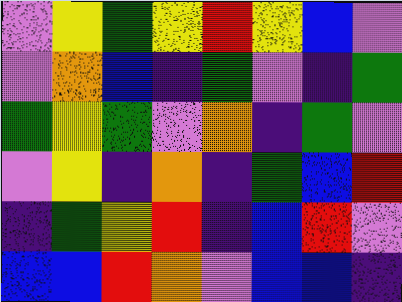[["violet", "yellow", "green", "yellow", "red", "yellow", "blue", "violet"], ["violet", "orange", "blue", "indigo", "green", "violet", "indigo", "green"], ["green", "yellow", "green", "violet", "orange", "indigo", "green", "violet"], ["violet", "yellow", "indigo", "orange", "indigo", "green", "blue", "red"], ["indigo", "green", "yellow", "red", "indigo", "blue", "red", "violet"], ["blue", "blue", "red", "orange", "violet", "blue", "blue", "indigo"]]